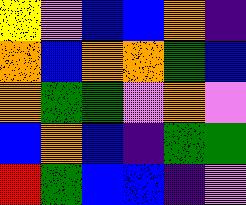[["yellow", "violet", "blue", "blue", "orange", "indigo"], ["orange", "blue", "orange", "orange", "green", "blue"], ["orange", "green", "green", "violet", "orange", "violet"], ["blue", "orange", "blue", "indigo", "green", "green"], ["red", "green", "blue", "blue", "indigo", "violet"]]